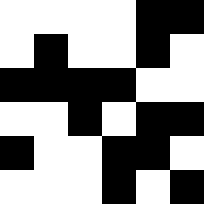[["white", "white", "white", "white", "black", "black"], ["white", "black", "white", "white", "black", "white"], ["black", "black", "black", "black", "white", "white"], ["white", "white", "black", "white", "black", "black"], ["black", "white", "white", "black", "black", "white"], ["white", "white", "white", "black", "white", "black"]]